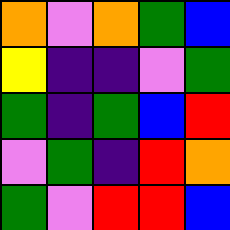[["orange", "violet", "orange", "green", "blue"], ["yellow", "indigo", "indigo", "violet", "green"], ["green", "indigo", "green", "blue", "red"], ["violet", "green", "indigo", "red", "orange"], ["green", "violet", "red", "red", "blue"]]